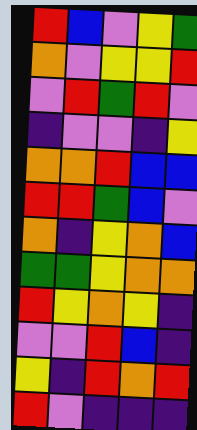[["red", "blue", "violet", "yellow", "green"], ["orange", "violet", "yellow", "yellow", "red"], ["violet", "red", "green", "red", "violet"], ["indigo", "violet", "violet", "indigo", "yellow"], ["orange", "orange", "red", "blue", "blue"], ["red", "red", "green", "blue", "violet"], ["orange", "indigo", "yellow", "orange", "blue"], ["green", "green", "yellow", "orange", "orange"], ["red", "yellow", "orange", "yellow", "indigo"], ["violet", "violet", "red", "blue", "indigo"], ["yellow", "indigo", "red", "orange", "red"], ["red", "violet", "indigo", "indigo", "indigo"]]